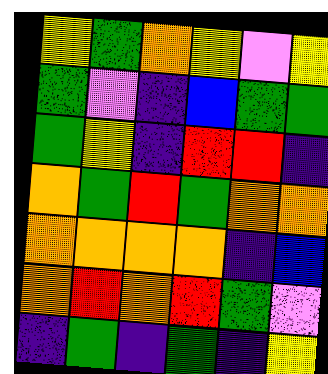[["yellow", "green", "orange", "yellow", "violet", "yellow"], ["green", "violet", "indigo", "blue", "green", "green"], ["green", "yellow", "indigo", "red", "red", "indigo"], ["orange", "green", "red", "green", "orange", "orange"], ["orange", "orange", "orange", "orange", "indigo", "blue"], ["orange", "red", "orange", "red", "green", "violet"], ["indigo", "green", "indigo", "green", "indigo", "yellow"]]